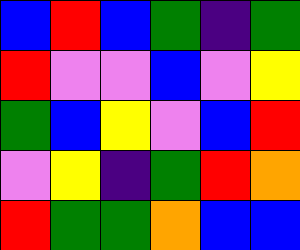[["blue", "red", "blue", "green", "indigo", "green"], ["red", "violet", "violet", "blue", "violet", "yellow"], ["green", "blue", "yellow", "violet", "blue", "red"], ["violet", "yellow", "indigo", "green", "red", "orange"], ["red", "green", "green", "orange", "blue", "blue"]]